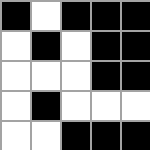[["black", "white", "black", "black", "black"], ["white", "black", "white", "black", "black"], ["white", "white", "white", "black", "black"], ["white", "black", "white", "white", "white"], ["white", "white", "black", "black", "black"]]